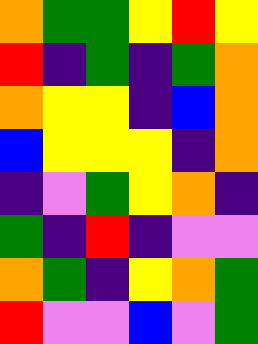[["orange", "green", "green", "yellow", "red", "yellow"], ["red", "indigo", "green", "indigo", "green", "orange"], ["orange", "yellow", "yellow", "indigo", "blue", "orange"], ["blue", "yellow", "yellow", "yellow", "indigo", "orange"], ["indigo", "violet", "green", "yellow", "orange", "indigo"], ["green", "indigo", "red", "indigo", "violet", "violet"], ["orange", "green", "indigo", "yellow", "orange", "green"], ["red", "violet", "violet", "blue", "violet", "green"]]